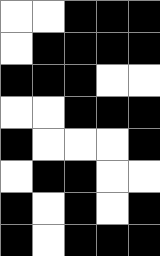[["white", "white", "black", "black", "black"], ["white", "black", "black", "black", "black"], ["black", "black", "black", "white", "white"], ["white", "white", "black", "black", "black"], ["black", "white", "white", "white", "black"], ["white", "black", "black", "white", "white"], ["black", "white", "black", "white", "black"], ["black", "white", "black", "black", "black"]]